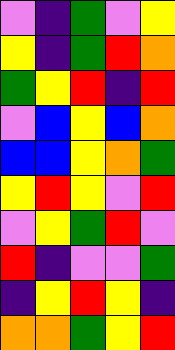[["violet", "indigo", "green", "violet", "yellow"], ["yellow", "indigo", "green", "red", "orange"], ["green", "yellow", "red", "indigo", "red"], ["violet", "blue", "yellow", "blue", "orange"], ["blue", "blue", "yellow", "orange", "green"], ["yellow", "red", "yellow", "violet", "red"], ["violet", "yellow", "green", "red", "violet"], ["red", "indigo", "violet", "violet", "green"], ["indigo", "yellow", "red", "yellow", "indigo"], ["orange", "orange", "green", "yellow", "red"]]